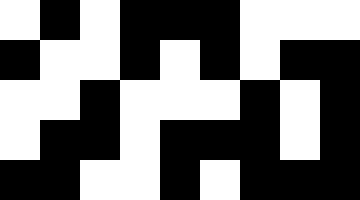[["white", "black", "white", "black", "black", "black", "white", "white", "white"], ["black", "white", "white", "black", "white", "black", "white", "black", "black"], ["white", "white", "black", "white", "white", "white", "black", "white", "black"], ["white", "black", "black", "white", "black", "black", "black", "white", "black"], ["black", "black", "white", "white", "black", "white", "black", "black", "black"]]